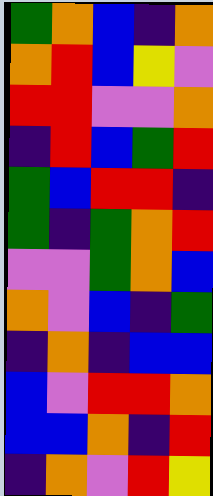[["green", "orange", "blue", "indigo", "orange"], ["orange", "red", "blue", "yellow", "violet"], ["red", "red", "violet", "violet", "orange"], ["indigo", "red", "blue", "green", "red"], ["green", "blue", "red", "red", "indigo"], ["green", "indigo", "green", "orange", "red"], ["violet", "violet", "green", "orange", "blue"], ["orange", "violet", "blue", "indigo", "green"], ["indigo", "orange", "indigo", "blue", "blue"], ["blue", "violet", "red", "red", "orange"], ["blue", "blue", "orange", "indigo", "red"], ["indigo", "orange", "violet", "red", "yellow"]]